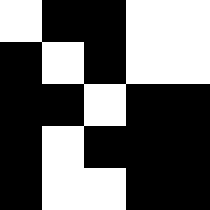[["white", "black", "black", "white", "white"], ["black", "white", "black", "white", "white"], ["black", "black", "white", "black", "black"], ["black", "white", "black", "black", "black"], ["black", "white", "white", "black", "black"]]